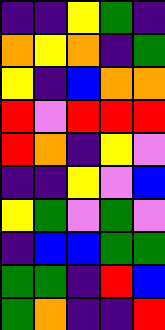[["indigo", "indigo", "yellow", "green", "indigo"], ["orange", "yellow", "orange", "indigo", "green"], ["yellow", "indigo", "blue", "orange", "orange"], ["red", "violet", "red", "red", "red"], ["red", "orange", "indigo", "yellow", "violet"], ["indigo", "indigo", "yellow", "violet", "blue"], ["yellow", "green", "violet", "green", "violet"], ["indigo", "blue", "blue", "green", "green"], ["green", "green", "indigo", "red", "blue"], ["green", "orange", "indigo", "indigo", "red"]]